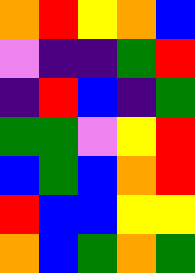[["orange", "red", "yellow", "orange", "blue"], ["violet", "indigo", "indigo", "green", "red"], ["indigo", "red", "blue", "indigo", "green"], ["green", "green", "violet", "yellow", "red"], ["blue", "green", "blue", "orange", "red"], ["red", "blue", "blue", "yellow", "yellow"], ["orange", "blue", "green", "orange", "green"]]